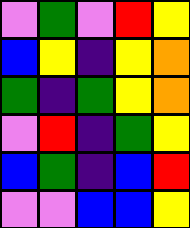[["violet", "green", "violet", "red", "yellow"], ["blue", "yellow", "indigo", "yellow", "orange"], ["green", "indigo", "green", "yellow", "orange"], ["violet", "red", "indigo", "green", "yellow"], ["blue", "green", "indigo", "blue", "red"], ["violet", "violet", "blue", "blue", "yellow"]]